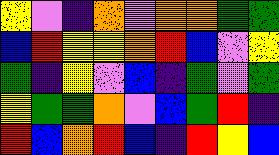[["yellow", "violet", "indigo", "orange", "violet", "orange", "orange", "green", "green"], ["blue", "red", "yellow", "yellow", "orange", "red", "blue", "violet", "yellow"], ["green", "indigo", "yellow", "violet", "blue", "indigo", "green", "violet", "green"], ["yellow", "green", "green", "orange", "violet", "blue", "green", "red", "indigo"], ["red", "blue", "orange", "red", "blue", "indigo", "red", "yellow", "blue"]]